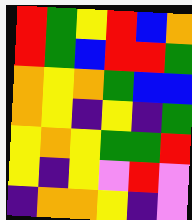[["red", "green", "yellow", "red", "blue", "orange"], ["red", "green", "blue", "red", "red", "green"], ["orange", "yellow", "orange", "green", "blue", "blue"], ["orange", "yellow", "indigo", "yellow", "indigo", "green"], ["yellow", "orange", "yellow", "green", "green", "red"], ["yellow", "indigo", "yellow", "violet", "red", "violet"], ["indigo", "orange", "orange", "yellow", "indigo", "violet"]]